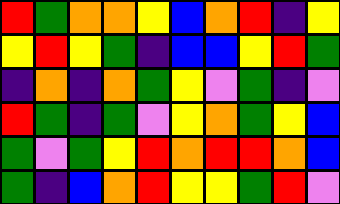[["red", "green", "orange", "orange", "yellow", "blue", "orange", "red", "indigo", "yellow"], ["yellow", "red", "yellow", "green", "indigo", "blue", "blue", "yellow", "red", "green"], ["indigo", "orange", "indigo", "orange", "green", "yellow", "violet", "green", "indigo", "violet"], ["red", "green", "indigo", "green", "violet", "yellow", "orange", "green", "yellow", "blue"], ["green", "violet", "green", "yellow", "red", "orange", "red", "red", "orange", "blue"], ["green", "indigo", "blue", "orange", "red", "yellow", "yellow", "green", "red", "violet"]]